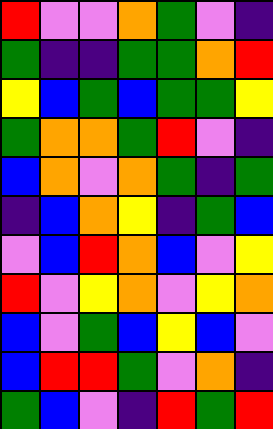[["red", "violet", "violet", "orange", "green", "violet", "indigo"], ["green", "indigo", "indigo", "green", "green", "orange", "red"], ["yellow", "blue", "green", "blue", "green", "green", "yellow"], ["green", "orange", "orange", "green", "red", "violet", "indigo"], ["blue", "orange", "violet", "orange", "green", "indigo", "green"], ["indigo", "blue", "orange", "yellow", "indigo", "green", "blue"], ["violet", "blue", "red", "orange", "blue", "violet", "yellow"], ["red", "violet", "yellow", "orange", "violet", "yellow", "orange"], ["blue", "violet", "green", "blue", "yellow", "blue", "violet"], ["blue", "red", "red", "green", "violet", "orange", "indigo"], ["green", "blue", "violet", "indigo", "red", "green", "red"]]